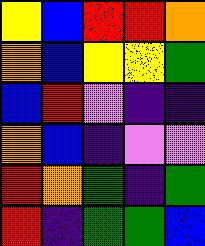[["yellow", "blue", "red", "red", "orange"], ["orange", "blue", "yellow", "yellow", "green"], ["blue", "red", "violet", "indigo", "indigo"], ["orange", "blue", "indigo", "violet", "violet"], ["red", "orange", "green", "indigo", "green"], ["red", "indigo", "green", "green", "blue"]]